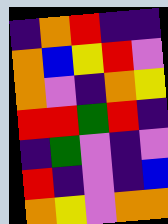[["indigo", "orange", "red", "indigo", "indigo"], ["orange", "blue", "yellow", "red", "violet"], ["orange", "violet", "indigo", "orange", "yellow"], ["red", "red", "green", "red", "indigo"], ["indigo", "green", "violet", "indigo", "violet"], ["red", "indigo", "violet", "indigo", "blue"], ["orange", "yellow", "violet", "orange", "orange"]]